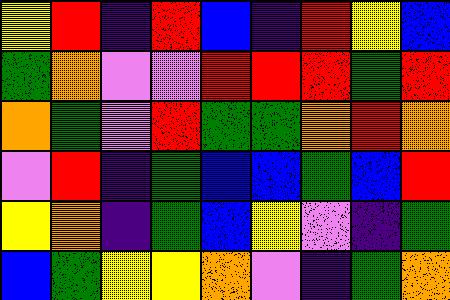[["yellow", "red", "indigo", "red", "blue", "indigo", "red", "yellow", "blue"], ["green", "orange", "violet", "violet", "red", "red", "red", "green", "red"], ["orange", "green", "violet", "red", "green", "green", "orange", "red", "orange"], ["violet", "red", "indigo", "green", "blue", "blue", "green", "blue", "red"], ["yellow", "orange", "indigo", "green", "blue", "yellow", "violet", "indigo", "green"], ["blue", "green", "yellow", "yellow", "orange", "violet", "indigo", "green", "orange"]]